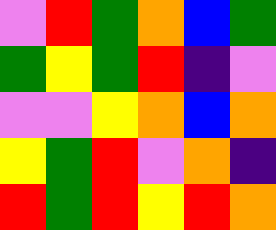[["violet", "red", "green", "orange", "blue", "green"], ["green", "yellow", "green", "red", "indigo", "violet"], ["violet", "violet", "yellow", "orange", "blue", "orange"], ["yellow", "green", "red", "violet", "orange", "indigo"], ["red", "green", "red", "yellow", "red", "orange"]]